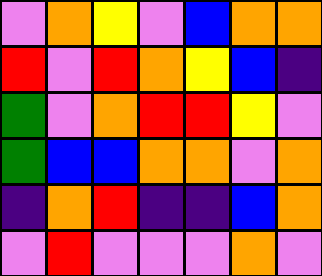[["violet", "orange", "yellow", "violet", "blue", "orange", "orange"], ["red", "violet", "red", "orange", "yellow", "blue", "indigo"], ["green", "violet", "orange", "red", "red", "yellow", "violet"], ["green", "blue", "blue", "orange", "orange", "violet", "orange"], ["indigo", "orange", "red", "indigo", "indigo", "blue", "orange"], ["violet", "red", "violet", "violet", "violet", "orange", "violet"]]